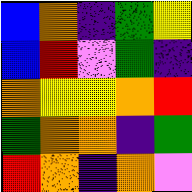[["blue", "orange", "indigo", "green", "yellow"], ["blue", "red", "violet", "green", "indigo"], ["orange", "yellow", "yellow", "orange", "red"], ["green", "orange", "orange", "indigo", "green"], ["red", "orange", "indigo", "orange", "violet"]]